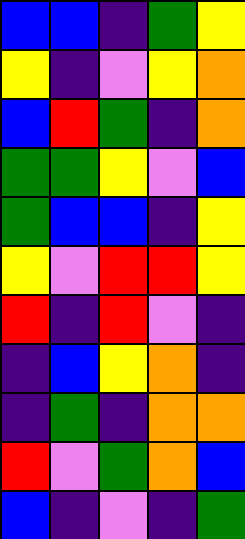[["blue", "blue", "indigo", "green", "yellow"], ["yellow", "indigo", "violet", "yellow", "orange"], ["blue", "red", "green", "indigo", "orange"], ["green", "green", "yellow", "violet", "blue"], ["green", "blue", "blue", "indigo", "yellow"], ["yellow", "violet", "red", "red", "yellow"], ["red", "indigo", "red", "violet", "indigo"], ["indigo", "blue", "yellow", "orange", "indigo"], ["indigo", "green", "indigo", "orange", "orange"], ["red", "violet", "green", "orange", "blue"], ["blue", "indigo", "violet", "indigo", "green"]]